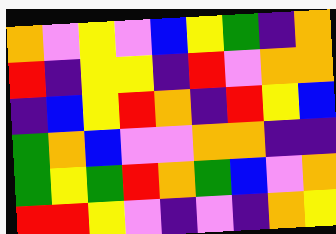[["orange", "violet", "yellow", "violet", "blue", "yellow", "green", "indigo", "orange"], ["red", "indigo", "yellow", "yellow", "indigo", "red", "violet", "orange", "orange"], ["indigo", "blue", "yellow", "red", "orange", "indigo", "red", "yellow", "blue"], ["green", "orange", "blue", "violet", "violet", "orange", "orange", "indigo", "indigo"], ["green", "yellow", "green", "red", "orange", "green", "blue", "violet", "orange"], ["red", "red", "yellow", "violet", "indigo", "violet", "indigo", "orange", "yellow"]]